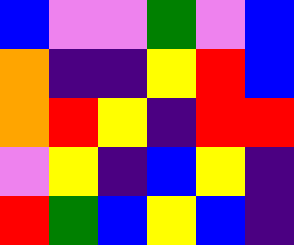[["blue", "violet", "violet", "green", "violet", "blue"], ["orange", "indigo", "indigo", "yellow", "red", "blue"], ["orange", "red", "yellow", "indigo", "red", "red"], ["violet", "yellow", "indigo", "blue", "yellow", "indigo"], ["red", "green", "blue", "yellow", "blue", "indigo"]]